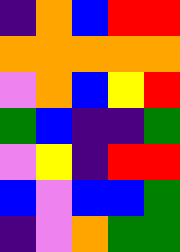[["indigo", "orange", "blue", "red", "red"], ["orange", "orange", "orange", "orange", "orange"], ["violet", "orange", "blue", "yellow", "red"], ["green", "blue", "indigo", "indigo", "green"], ["violet", "yellow", "indigo", "red", "red"], ["blue", "violet", "blue", "blue", "green"], ["indigo", "violet", "orange", "green", "green"]]